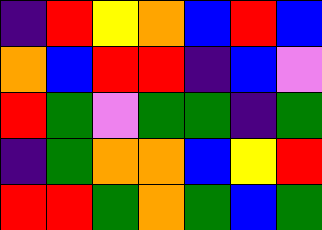[["indigo", "red", "yellow", "orange", "blue", "red", "blue"], ["orange", "blue", "red", "red", "indigo", "blue", "violet"], ["red", "green", "violet", "green", "green", "indigo", "green"], ["indigo", "green", "orange", "orange", "blue", "yellow", "red"], ["red", "red", "green", "orange", "green", "blue", "green"]]